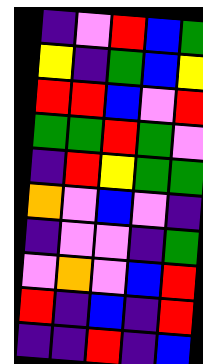[["indigo", "violet", "red", "blue", "green"], ["yellow", "indigo", "green", "blue", "yellow"], ["red", "red", "blue", "violet", "red"], ["green", "green", "red", "green", "violet"], ["indigo", "red", "yellow", "green", "green"], ["orange", "violet", "blue", "violet", "indigo"], ["indigo", "violet", "violet", "indigo", "green"], ["violet", "orange", "violet", "blue", "red"], ["red", "indigo", "blue", "indigo", "red"], ["indigo", "indigo", "red", "indigo", "blue"]]